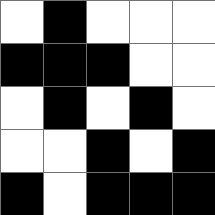[["white", "black", "white", "white", "white"], ["black", "black", "black", "white", "white"], ["white", "black", "white", "black", "white"], ["white", "white", "black", "white", "black"], ["black", "white", "black", "black", "black"]]